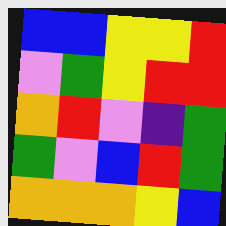[["blue", "blue", "yellow", "yellow", "red"], ["violet", "green", "yellow", "red", "red"], ["orange", "red", "violet", "indigo", "green"], ["green", "violet", "blue", "red", "green"], ["orange", "orange", "orange", "yellow", "blue"]]